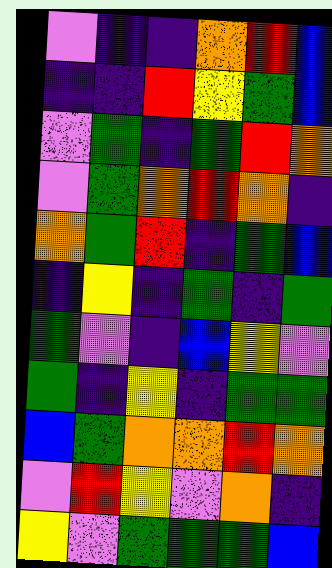[["violet", "indigo", "indigo", "orange", "red", "blue"], ["indigo", "indigo", "red", "yellow", "green", "blue"], ["violet", "green", "indigo", "green", "red", "orange"], ["violet", "green", "orange", "red", "orange", "indigo"], ["orange", "green", "red", "indigo", "green", "blue"], ["indigo", "yellow", "indigo", "green", "indigo", "green"], ["green", "violet", "indigo", "blue", "yellow", "violet"], ["green", "indigo", "yellow", "indigo", "green", "green"], ["blue", "green", "orange", "orange", "red", "orange"], ["violet", "red", "yellow", "violet", "orange", "indigo"], ["yellow", "violet", "green", "green", "green", "blue"]]